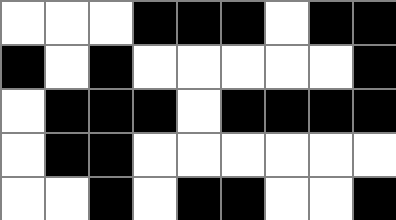[["white", "white", "white", "black", "black", "black", "white", "black", "black"], ["black", "white", "black", "white", "white", "white", "white", "white", "black"], ["white", "black", "black", "black", "white", "black", "black", "black", "black"], ["white", "black", "black", "white", "white", "white", "white", "white", "white"], ["white", "white", "black", "white", "black", "black", "white", "white", "black"]]